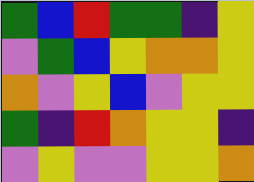[["green", "blue", "red", "green", "green", "indigo", "yellow"], ["violet", "green", "blue", "yellow", "orange", "orange", "yellow"], ["orange", "violet", "yellow", "blue", "violet", "yellow", "yellow"], ["green", "indigo", "red", "orange", "yellow", "yellow", "indigo"], ["violet", "yellow", "violet", "violet", "yellow", "yellow", "orange"]]